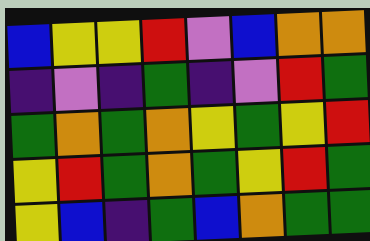[["blue", "yellow", "yellow", "red", "violet", "blue", "orange", "orange"], ["indigo", "violet", "indigo", "green", "indigo", "violet", "red", "green"], ["green", "orange", "green", "orange", "yellow", "green", "yellow", "red"], ["yellow", "red", "green", "orange", "green", "yellow", "red", "green"], ["yellow", "blue", "indigo", "green", "blue", "orange", "green", "green"]]